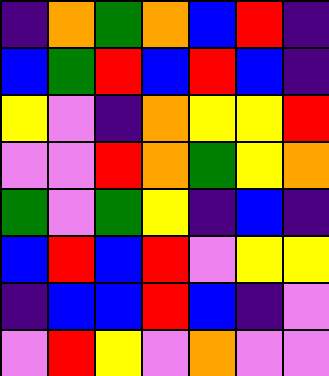[["indigo", "orange", "green", "orange", "blue", "red", "indigo"], ["blue", "green", "red", "blue", "red", "blue", "indigo"], ["yellow", "violet", "indigo", "orange", "yellow", "yellow", "red"], ["violet", "violet", "red", "orange", "green", "yellow", "orange"], ["green", "violet", "green", "yellow", "indigo", "blue", "indigo"], ["blue", "red", "blue", "red", "violet", "yellow", "yellow"], ["indigo", "blue", "blue", "red", "blue", "indigo", "violet"], ["violet", "red", "yellow", "violet", "orange", "violet", "violet"]]